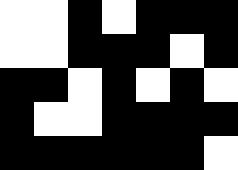[["white", "white", "black", "white", "black", "black", "black"], ["white", "white", "black", "black", "black", "white", "black"], ["black", "black", "white", "black", "white", "black", "white"], ["black", "white", "white", "black", "black", "black", "black"], ["black", "black", "black", "black", "black", "black", "white"]]